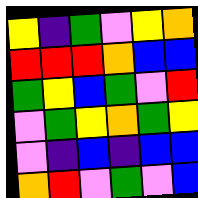[["yellow", "indigo", "green", "violet", "yellow", "orange"], ["red", "red", "red", "orange", "blue", "blue"], ["green", "yellow", "blue", "green", "violet", "red"], ["violet", "green", "yellow", "orange", "green", "yellow"], ["violet", "indigo", "blue", "indigo", "blue", "blue"], ["orange", "red", "violet", "green", "violet", "blue"]]